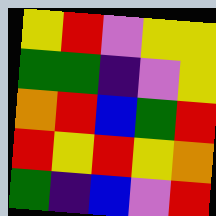[["yellow", "red", "violet", "yellow", "yellow"], ["green", "green", "indigo", "violet", "yellow"], ["orange", "red", "blue", "green", "red"], ["red", "yellow", "red", "yellow", "orange"], ["green", "indigo", "blue", "violet", "red"]]